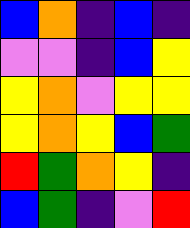[["blue", "orange", "indigo", "blue", "indigo"], ["violet", "violet", "indigo", "blue", "yellow"], ["yellow", "orange", "violet", "yellow", "yellow"], ["yellow", "orange", "yellow", "blue", "green"], ["red", "green", "orange", "yellow", "indigo"], ["blue", "green", "indigo", "violet", "red"]]